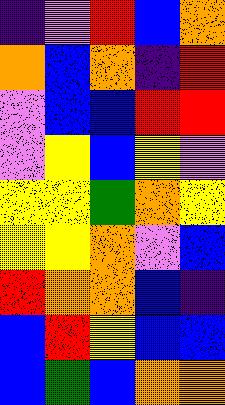[["indigo", "violet", "red", "blue", "orange"], ["orange", "blue", "orange", "indigo", "red"], ["violet", "blue", "blue", "red", "red"], ["violet", "yellow", "blue", "yellow", "violet"], ["yellow", "yellow", "green", "orange", "yellow"], ["yellow", "yellow", "orange", "violet", "blue"], ["red", "orange", "orange", "blue", "indigo"], ["blue", "red", "yellow", "blue", "blue"], ["blue", "green", "blue", "orange", "orange"]]